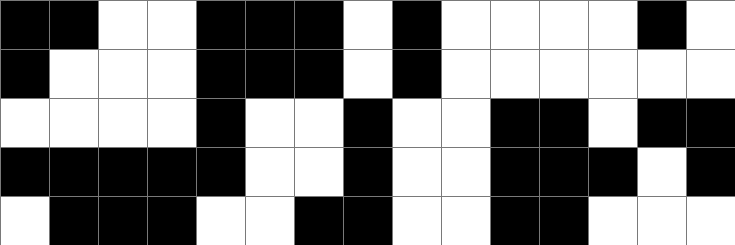[["black", "black", "white", "white", "black", "black", "black", "white", "black", "white", "white", "white", "white", "black", "white"], ["black", "white", "white", "white", "black", "black", "black", "white", "black", "white", "white", "white", "white", "white", "white"], ["white", "white", "white", "white", "black", "white", "white", "black", "white", "white", "black", "black", "white", "black", "black"], ["black", "black", "black", "black", "black", "white", "white", "black", "white", "white", "black", "black", "black", "white", "black"], ["white", "black", "black", "black", "white", "white", "black", "black", "white", "white", "black", "black", "white", "white", "white"]]